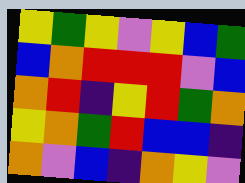[["yellow", "green", "yellow", "violet", "yellow", "blue", "green"], ["blue", "orange", "red", "red", "red", "violet", "blue"], ["orange", "red", "indigo", "yellow", "red", "green", "orange"], ["yellow", "orange", "green", "red", "blue", "blue", "indigo"], ["orange", "violet", "blue", "indigo", "orange", "yellow", "violet"]]